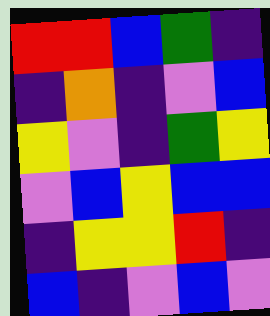[["red", "red", "blue", "green", "indigo"], ["indigo", "orange", "indigo", "violet", "blue"], ["yellow", "violet", "indigo", "green", "yellow"], ["violet", "blue", "yellow", "blue", "blue"], ["indigo", "yellow", "yellow", "red", "indigo"], ["blue", "indigo", "violet", "blue", "violet"]]